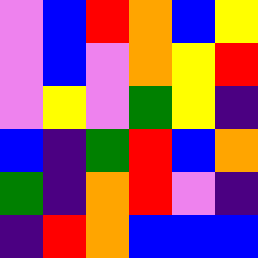[["violet", "blue", "red", "orange", "blue", "yellow"], ["violet", "blue", "violet", "orange", "yellow", "red"], ["violet", "yellow", "violet", "green", "yellow", "indigo"], ["blue", "indigo", "green", "red", "blue", "orange"], ["green", "indigo", "orange", "red", "violet", "indigo"], ["indigo", "red", "orange", "blue", "blue", "blue"]]